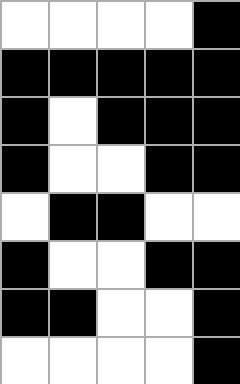[["white", "white", "white", "white", "black"], ["black", "black", "black", "black", "black"], ["black", "white", "black", "black", "black"], ["black", "white", "white", "black", "black"], ["white", "black", "black", "white", "white"], ["black", "white", "white", "black", "black"], ["black", "black", "white", "white", "black"], ["white", "white", "white", "white", "black"]]